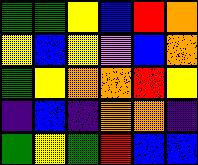[["green", "green", "yellow", "blue", "red", "orange"], ["yellow", "blue", "yellow", "violet", "blue", "orange"], ["green", "yellow", "orange", "orange", "red", "yellow"], ["indigo", "blue", "indigo", "orange", "orange", "indigo"], ["green", "yellow", "green", "red", "blue", "blue"]]